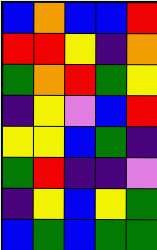[["blue", "orange", "blue", "blue", "red"], ["red", "red", "yellow", "indigo", "orange"], ["green", "orange", "red", "green", "yellow"], ["indigo", "yellow", "violet", "blue", "red"], ["yellow", "yellow", "blue", "green", "indigo"], ["green", "red", "indigo", "indigo", "violet"], ["indigo", "yellow", "blue", "yellow", "green"], ["blue", "green", "blue", "green", "green"]]